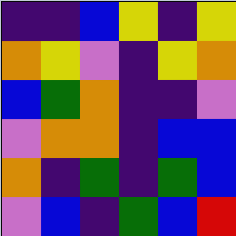[["indigo", "indigo", "blue", "yellow", "indigo", "yellow"], ["orange", "yellow", "violet", "indigo", "yellow", "orange"], ["blue", "green", "orange", "indigo", "indigo", "violet"], ["violet", "orange", "orange", "indigo", "blue", "blue"], ["orange", "indigo", "green", "indigo", "green", "blue"], ["violet", "blue", "indigo", "green", "blue", "red"]]